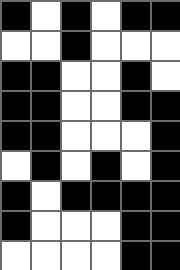[["black", "white", "black", "white", "black", "black"], ["white", "white", "black", "white", "white", "white"], ["black", "black", "white", "white", "black", "white"], ["black", "black", "white", "white", "black", "black"], ["black", "black", "white", "white", "white", "black"], ["white", "black", "white", "black", "white", "black"], ["black", "white", "black", "black", "black", "black"], ["black", "white", "white", "white", "black", "black"], ["white", "white", "white", "white", "black", "black"]]